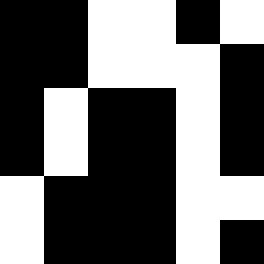[["black", "black", "white", "white", "black", "white"], ["black", "black", "white", "white", "white", "black"], ["black", "white", "black", "black", "white", "black"], ["black", "white", "black", "black", "white", "black"], ["white", "black", "black", "black", "white", "white"], ["white", "black", "black", "black", "white", "black"]]